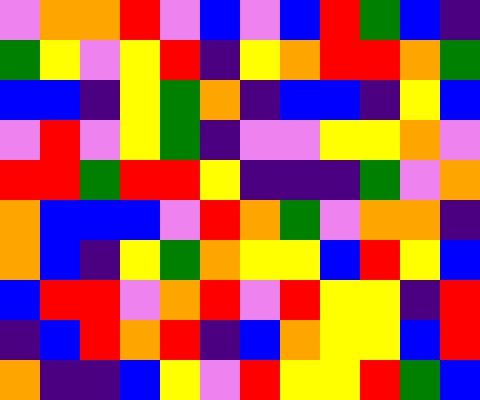[["violet", "orange", "orange", "red", "violet", "blue", "violet", "blue", "red", "green", "blue", "indigo"], ["green", "yellow", "violet", "yellow", "red", "indigo", "yellow", "orange", "red", "red", "orange", "green"], ["blue", "blue", "indigo", "yellow", "green", "orange", "indigo", "blue", "blue", "indigo", "yellow", "blue"], ["violet", "red", "violet", "yellow", "green", "indigo", "violet", "violet", "yellow", "yellow", "orange", "violet"], ["red", "red", "green", "red", "red", "yellow", "indigo", "indigo", "indigo", "green", "violet", "orange"], ["orange", "blue", "blue", "blue", "violet", "red", "orange", "green", "violet", "orange", "orange", "indigo"], ["orange", "blue", "indigo", "yellow", "green", "orange", "yellow", "yellow", "blue", "red", "yellow", "blue"], ["blue", "red", "red", "violet", "orange", "red", "violet", "red", "yellow", "yellow", "indigo", "red"], ["indigo", "blue", "red", "orange", "red", "indigo", "blue", "orange", "yellow", "yellow", "blue", "red"], ["orange", "indigo", "indigo", "blue", "yellow", "violet", "red", "yellow", "yellow", "red", "green", "blue"]]